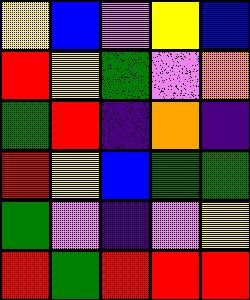[["yellow", "blue", "violet", "yellow", "blue"], ["red", "yellow", "green", "violet", "orange"], ["green", "red", "indigo", "orange", "indigo"], ["red", "yellow", "blue", "green", "green"], ["green", "violet", "indigo", "violet", "yellow"], ["red", "green", "red", "red", "red"]]